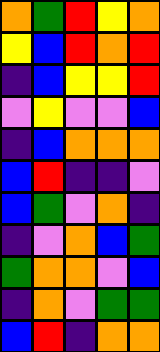[["orange", "green", "red", "yellow", "orange"], ["yellow", "blue", "red", "orange", "red"], ["indigo", "blue", "yellow", "yellow", "red"], ["violet", "yellow", "violet", "violet", "blue"], ["indigo", "blue", "orange", "orange", "orange"], ["blue", "red", "indigo", "indigo", "violet"], ["blue", "green", "violet", "orange", "indigo"], ["indigo", "violet", "orange", "blue", "green"], ["green", "orange", "orange", "violet", "blue"], ["indigo", "orange", "violet", "green", "green"], ["blue", "red", "indigo", "orange", "orange"]]